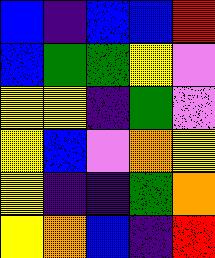[["blue", "indigo", "blue", "blue", "red"], ["blue", "green", "green", "yellow", "violet"], ["yellow", "yellow", "indigo", "green", "violet"], ["yellow", "blue", "violet", "orange", "yellow"], ["yellow", "indigo", "indigo", "green", "orange"], ["yellow", "orange", "blue", "indigo", "red"]]